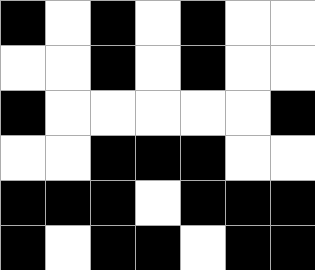[["black", "white", "black", "white", "black", "white", "white"], ["white", "white", "black", "white", "black", "white", "white"], ["black", "white", "white", "white", "white", "white", "black"], ["white", "white", "black", "black", "black", "white", "white"], ["black", "black", "black", "white", "black", "black", "black"], ["black", "white", "black", "black", "white", "black", "black"]]